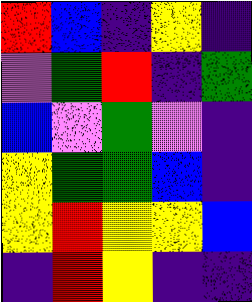[["red", "blue", "indigo", "yellow", "indigo"], ["violet", "green", "red", "indigo", "green"], ["blue", "violet", "green", "violet", "indigo"], ["yellow", "green", "green", "blue", "indigo"], ["yellow", "red", "yellow", "yellow", "blue"], ["indigo", "red", "yellow", "indigo", "indigo"]]